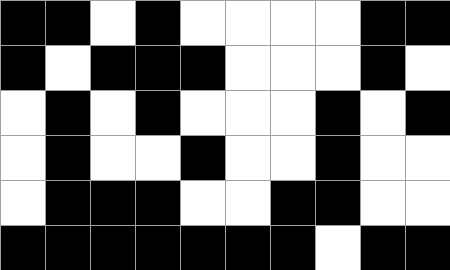[["black", "black", "white", "black", "white", "white", "white", "white", "black", "black"], ["black", "white", "black", "black", "black", "white", "white", "white", "black", "white"], ["white", "black", "white", "black", "white", "white", "white", "black", "white", "black"], ["white", "black", "white", "white", "black", "white", "white", "black", "white", "white"], ["white", "black", "black", "black", "white", "white", "black", "black", "white", "white"], ["black", "black", "black", "black", "black", "black", "black", "white", "black", "black"]]